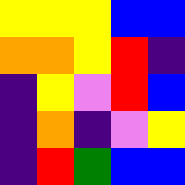[["yellow", "yellow", "yellow", "blue", "blue"], ["orange", "orange", "yellow", "red", "indigo"], ["indigo", "yellow", "violet", "red", "blue"], ["indigo", "orange", "indigo", "violet", "yellow"], ["indigo", "red", "green", "blue", "blue"]]